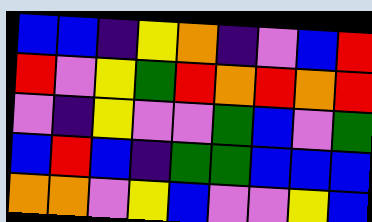[["blue", "blue", "indigo", "yellow", "orange", "indigo", "violet", "blue", "red"], ["red", "violet", "yellow", "green", "red", "orange", "red", "orange", "red"], ["violet", "indigo", "yellow", "violet", "violet", "green", "blue", "violet", "green"], ["blue", "red", "blue", "indigo", "green", "green", "blue", "blue", "blue"], ["orange", "orange", "violet", "yellow", "blue", "violet", "violet", "yellow", "blue"]]